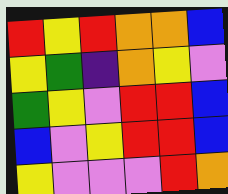[["red", "yellow", "red", "orange", "orange", "blue"], ["yellow", "green", "indigo", "orange", "yellow", "violet"], ["green", "yellow", "violet", "red", "red", "blue"], ["blue", "violet", "yellow", "red", "red", "blue"], ["yellow", "violet", "violet", "violet", "red", "orange"]]